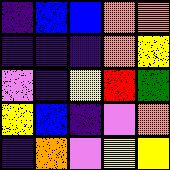[["indigo", "blue", "blue", "orange", "orange"], ["indigo", "indigo", "indigo", "orange", "yellow"], ["violet", "indigo", "yellow", "red", "green"], ["yellow", "blue", "indigo", "violet", "orange"], ["indigo", "orange", "violet", "yellow", "yellow"]]